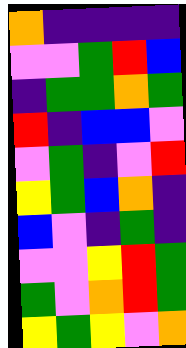[["orange", "indigo", "indigo", "indigo", "indigo"], ["violet", "violet", "green", "red", "blue"], ["indigo", "green", "green", "orange", "green"], ["red", "indigo", "blue", "blue", "violet"], ["violet", "green", "indigo", "violet", "red"], ["yellow", "green", "blue", "orange", "indigo"], ["blue", "violet", "indigo", "green", "indigo"], ["violet", "violet", "yellow", "red", "green"], ["green", "violet", "orange", "red", "green"], ["yellow", "green", "yellow", "violet", "orange"]]